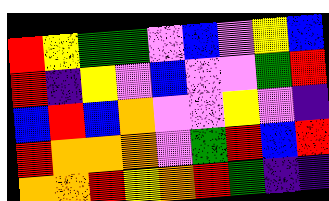[["red", "yellow", "green", "green", "violet", "blue", "violet", "yellow", "blue"], ["red", "indigo", "yellow", "violet", "blue", "violet", "violet", "green", "red"], ["blue", "red", "blue", "orange", "violet", "violet", "yellow", "violet", "indigo"], ["red", "orange", "orange", "orange", "violet", "green", "red", "blue", "red"], ["orange", "orange", "red", "yellow", "orange", "red", "green", "indigo", "indigo"]]